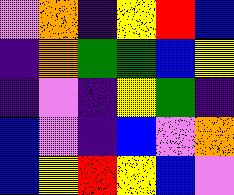[["violet", "orange", "indigo", "yellow", "red", "blue"], ["indigo", "orange", "green", "green", "blue", "yellow"], ["indigo", "violet", "indigo", "yellow", "green", "indigo"], ["blue", "violet", "indigo", "blue", "violet", "orange"], ["blue", "yellow", "red", "yellow", "blue", "violet"]]